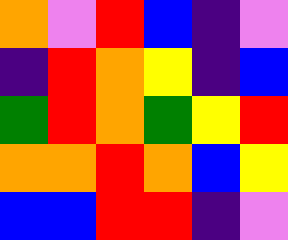[["orange", "violet", "red", "blue", "indigo", "violet"], ["indigo", "red", "orange", "yellow", "indigo", "blue"], ["green", "red", "orange", "green", "yellow", "red"], ["orange", "orange", "red", "orange", "blue", "yellow"], ["blue", "blue", "red", "red", "indigo", "violet"]]